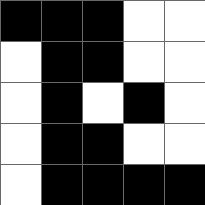[["black", "black", "black", "white", "white"], ["white", "black", "black", "white", "white"], ["white", "black", "white", "black", "white"], ["white", "black", "black", "white", "white"], ["white", "black", "black", "black", "black"]]